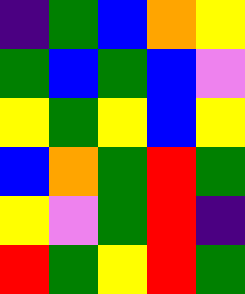[["indigo", "green", "blue", "orange", "yellow"], ["green", "blue", "green", "blue", "violet"], ["yellow", "green", "yellow", "blue", "yellow"], ["blue", "orange", "green", "red", "green"], ["yellow", "violet", "green", "red", "indigo"], ["red", "green", "yellow", "red", "green"]]